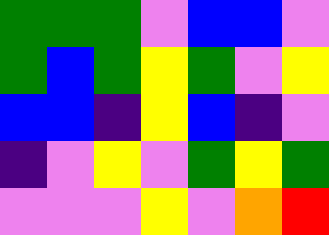[["green", "green", "green", "violet", "blue", "blue", "violet"], ["green", "blue", "green", "yellow", "green", "violet", "yellow"], ["blue", "blue", "indigo", "yellow", "blue", "indigo", "violet"], ["indigo", "violet", "yellow", "violet", "green", "yellow", "green"], ["violet", "violet", "violet", "yellow", "violet", "orange", "red"]]